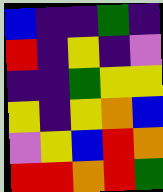[["blue", "indigo", "indigo", "green", "indigo"], ["red", "indigo", "yellow", "indigo", "violet"], ["indigo", "indigo", "green", "yellow", "yellow"], ["yellow", "indigo", "yellow", "orange", "blue"], ["violet", "yellow", "blue", "red", "orange"], ["red", "red", "orange", "red", "green"]]